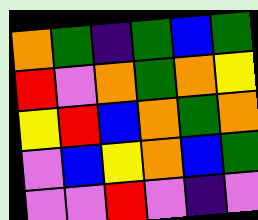[["orange", "green", "indigo", "green", "blue", "green"], ["red", "violet", "orange", "green", "orange", "yellow"], ["yellow", "red", "blue", "orange", "green", "orange"], ["violet", "blue", "yellow", "orange", "blue", "green"], ["violet", "violet", "red", "violet", "indigo", "violet"]]